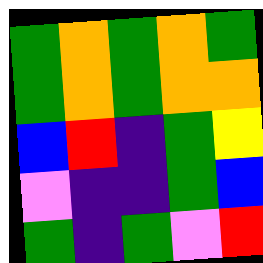[["green", "orange", "green", "orange", "green"], ["green", "orange", "green", "orange", "orange"], ["blue", "red", "indigo", "green", "yellow"], ["violet", "indigo", "indigo", "green", "blue"], ["green", "indigo", "green", "violet", "red"]]